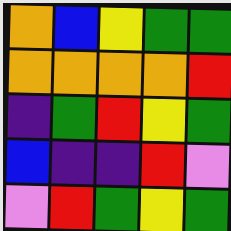[["orange", "blue", "yellow", "green", "green"], ["orange", "orange", "orange", "orange", "red"], ["indigo", "green", "red", "yellow", "green"], ["blue", "indigo", "indigo", "red", "violet"], ["violet", "red", "green", "yellow", "green"]]